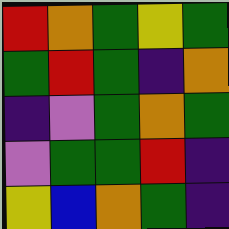[["red", "orange", "green", "yellow", "green"], ["green", "red", "green", "indigo", "orange"], ["indigo", "violet", "green", "orange", "green"], ["violet", "green", "green", "red", "indigo"], ["yellow", "blue", "orange", "green", "indigo"]]